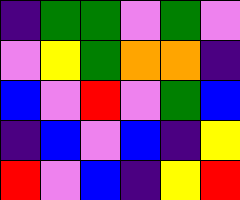[["indigo", "green", "green", "violet", "green", "violet"], ["violet", "yellow", "green", "orange", "orange", "indigo"], ["blue", "violet", "red", "violet", "green", "blue"], ["indigo", "blue", "violet", "blue", "indigo", "yellow"], ["red", "violet", "blue", "indigo", "yellow", "red"]]